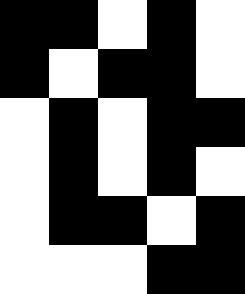[["black", "black", "white", "black", "white"], ["black", "white", "black", "black", "white"], ["white", "black", "white", "black", "black"], ["white", "black", "white", "black", "white"], ["white", "black", "black", "white", "black"], ["white", "white", "white", "black", "black"]]